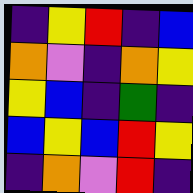[["indigo", "yellow", "red", "indigo", "blue"], ["orange", "violet", "indigo", "orange", "yellow"], ["yellow", "blue", "indigo", "green", "indigo"], ["blue", "yellow", "blue", "red", "yellow"], ["indigo", "orange", "violet", "red", "indigo"]]